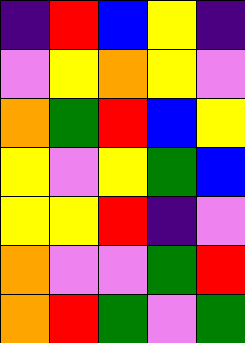[["indigo", "red", "blue", "yellow", "indigo"], ["violet", "yellow", "orange", "yellow", "violet"], ["orange", "green", "red", "blue", "yellow"], ["yellow", "violet", "yellow", "green", "blue"], ["yellow", "yellow", "red", "indigo", "violet"], ["orange", "violet", "violet", "green", "red"], ["orange", "red", "green", "violet", "green"]]